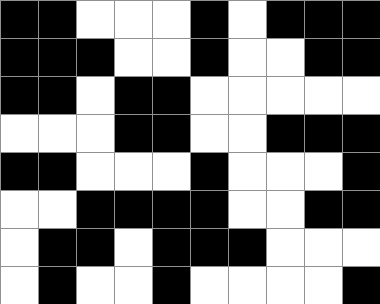[["black", "black", "white", "white", "white", "black", "white", "black", "black", "black"], ["black", "black", "black", "white", "white", "black", "white", "white", "black", "black"], ["black", "black", "white", "black", "black", "white", "white", "white", "white", "white"], ["white", "white", "white", "black", "black", "white", "white", "black", "black", "black"], ["black", "black", "white", "white", "white", "black", "white", "white", "white", "black"], ["white", "white", "black", "black", "black", "black", "white", "white", "black", "black"], ["white", "black", "black", "white", "black", "black", "black", "white", "white", "white"], ["white", "black", "white", "white", "black", "white", "white", "white", "white", "black"]]